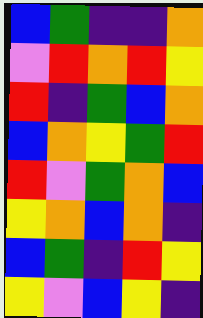[["blue", "green", "indigo", "indigo", "orange"], ["violet", "red", "orange", "red", "yellow"], ["red", "indigo", "green", "blue", "orange"], ["blue", "orange", "yellow", "green", "red"], ["red", "violet", "green", "orange", "blue"], ["yellow", "orange", "blue", "orange", "indigo"], ["blue", "green", "indigo", "red", "yellow"], ["yellow", "violet", "blue", "yellow", "indigo"]]